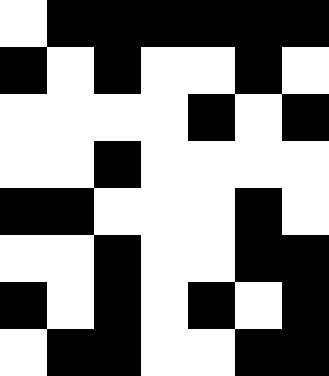[["white", "black", "black", "black", "black", "black", "black"], ["black", "white", "black", "white", "white", "black", "white"], ["white", "white", "white", "white", "black", "white", "black"], ["white", "white", "black", "white", "white", "white", "white"], ["black", "black", "white", "white", "white", "black", "white"], ["white", "white", "black", "white", "white", "black", "black"], ["black", "white", "black", "white", "black", "white", "black"], ["white", "black", "black", "white", "white", "black", "black"]]